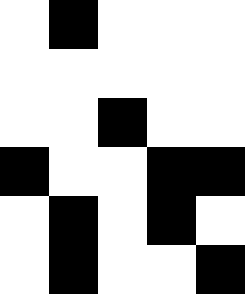[["white", "black", "white", "white", "white"], ["white", "white", "white", "white", "white"], ["white", "white", "black", "white", "white"], ["black", "white", "white", "black", "black"], ["white", "black", "white", "black", "white"], ["white", "black", "white", "white", "black"]]